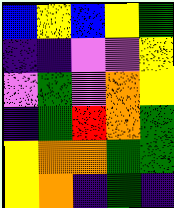[["blue", "yellow", "blue", "yellow", "green"], ["indigo", "indigo", "violet", "violet", "yellow"], ["violet", "green", "violet", "orange", "yellow"], ["indigo", "green", "red", "orange", "green"], ["yellow", "orange", "orange", "green", "green"], ["yellow", "orange", "indigo", "green", "indigo"]]